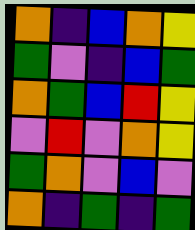[["orange", "indigo", "blue", "orange", "yellow"], ["green", "violet", "indigo", "blue", "green"], ["orange", "green", "blue", "red", "yellow"], ["violet", "red", "violet", "orange", "yellow"], ["green", "orange", "violet", "blue", "violet"], ["orange", "indigo", "green", "indigo", "green"]]